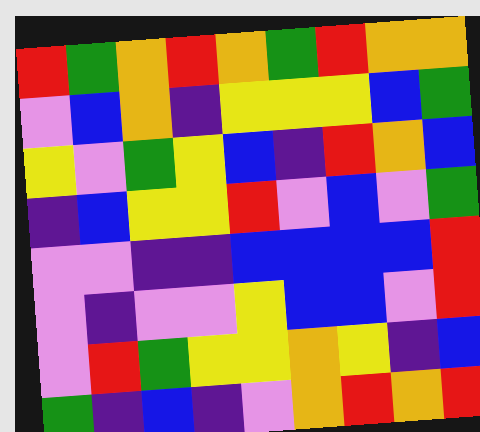[["red", "green", "orange", "red", "orange", "green", "red", "orange", "orange"], ["violet", "blue", "orange", "indigo", "yellow", "yellow", "yellow", "blue", "green"], ["yellow", "violet", "green", "yellow", "blue", "indigo", "red", "orange", "blue"], ["indigo", "blue", "yellow", "yellow", "red", "violet", "blue", "violet", "green"], ["violet", "violet", "indigo", "indigo", "blue", "blue", "blue", "blue", "red"], ["violet", "indigo", "violet", "violet", "yellow", "blue", "blue", "violet", "red"], ["violet", "red", "green", "yellow", "yellow", "orange", "yellow", "indigo", "blue"], ["green", "indigo", "blue", "indigo", "violet", "orange", "red", "orange", "red"]]